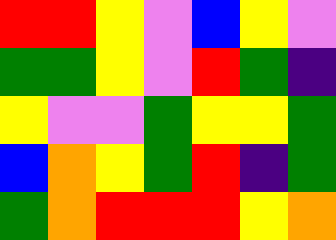[["red", "red", "yellow", "violet", "blue", "yellow", "violet"], ["green", "green", "yellow", "violet", "red", "green", "indigo"], ["yellow", "violet", "violet", "green", "yellow", "yellow", "green"], ["blue", "orange", "yellow", "green", "red", "indigo", "green"], ["green", "orange", "red", "red", "red", "yellow", "orange"]]